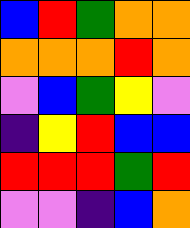[["blue", "red", "green", "orange", "orange"], ["orange", "orange", "orange", "red", "orange"], ["violet", "blue", "green", "yellow", "violet"], ["indigo", "yellow", "red", "blue", "blue"], ["red", "red", "red", "green", "red"], ["violet", "violet", "indigo", "blue", "orange"]]